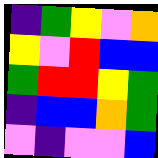[["indigo", "green", "yellow", "violet", "orange"], ["yellow", "violet", "red", "blue", "blue"], ["green", "red", "red", "yellow", "green"], ["indigo", "blue", "blue", "orange", "green"], ["violet", "indigo", "violet", "violet", "blue"]]